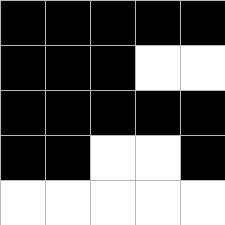[["black", "black", "black", "black", "black"], ["black", "black", "black", "white", "white"], ["black", "black", "black", "black", "black"], ["black", "black", "white", "white", "black"], ["white", "white", "white", "white", "white"]]